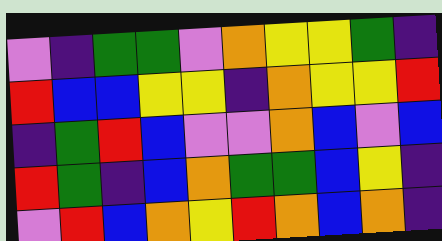[["violet", "indigo", "green", "green", "violet", "orange", "yellow", "yellow", "green", "indigo"], ["red", "blue", "blue", "yellow", "yellow", "indigo", "orange", "yellow", "yellow", "red"], ["indigo", "green", "red", "blue", "violet", "violet", "orange", "blue", "violet", "blue"], ["red", "green", "indigo", "blue", "orange", "green", "green", "blue", "yellow", "indigo"], ["violet", "red", "blue", "orange", "yellow", "red", "orange", "blue", "orange", "indigo"]]